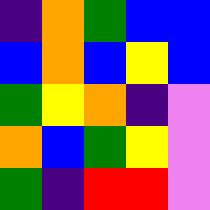[["indigo", "orange", "green", "blue", "blue"], ["blue", "orange", "blue", "yellow", "blue"], ["green", "yellow", "orange", "indigo", "violet"], ["orange", "blue", "green", "yellow", "violet"], ["green", "indigo", "red", "red", "violet"]]